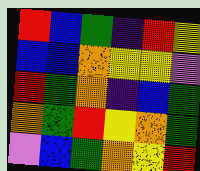[["red", "blue", "green", "indigo", "red", "yellow"], ["blue", "blue", "orange", "yellow", "yellow", "violet"], ["red", "green", "orange", "indigo", "blue", "green"], ["orange", "green", "red", "yellow", "orange", "green"], ["violet", "blue", "green", "orange", "yellow", "red"]]